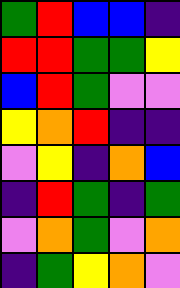[["green", "red", "blue", "blue", "indigo"], ["red", "red", "green", "green", "yellow"], ["blue", "red", "green", "violet", "violet"], ["yellow", "orange", "red", "indigo", "indigo"], ["violet", "yellow", "indigo", "orange", "blue"], ["indigo", "red", "green", "indigo", "green"], ["violet", "orange", "green", "violet", "orange"], ["indigo", "green", "yellow", "orange", "violet"]]